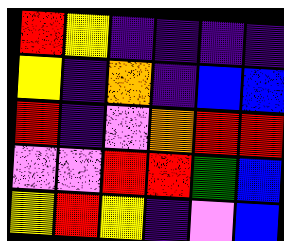[["red", "yellow", "indigo", "indigo", "indigo", "indigo"], ["yellow", "indigo", "orange", "indigo", "blue", "blue"], ["red", "indigo", "violet", "orange", "red", "red"], ["violet", "violet", "red", "red", "green", "blue"], ["yellow", "red", "yellow", "indigo", "violet", "blue"]]